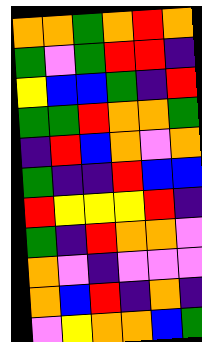[["orange", "orange", "green", "orange", "red", "orange"], ["green", "violet", "green", "red", "red", "indigo"], ["yellow", "blue", "blue", "green", "indigo", "red"], ["green", "green", "red", "orange", "orange", "green"], ["indigo", "red", "blue", "orange", "violet", "orange"], ["green", "indigo", "indigo", "red", "blue", "blue"], ["red", "yellow", "yellow", "yellow", "red", "indigo"], ["green", "indigo", "red", "orange", "orange", "violet"], ["orange", "violet", "indigo", "violet", "violet", "violet"], ["orange", "blue", "red", "indigo", "orange", "indigo"], ["violet", "yellow", "orange", "orange", "blue", "green"]]